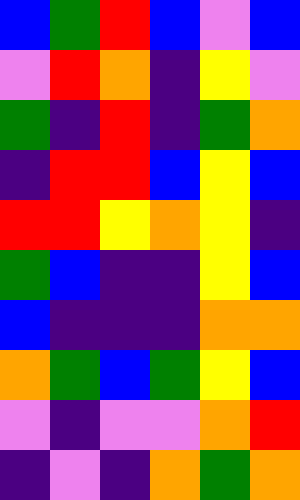[["blue", "green", "red", "blue", "violet", "blue"], ["violet", "red", "orange", "indigo", "yellow", "violet"], ["green", "indigo", "red", "indigo", "green", "orange"], ["indigo", "red", "red", "blue", "yellow", "blue"], ["red", "red", "yellow", "orange", "yellow", "indigo"], ["green", "blue", "indigo", "indigo", "yellow", "blue"], ["blue", "indigo", "indigo", "indigo", "orange", "orange"], ["orange", "green", "blue", "green", "yellow", "blue"], ["violet", "indigo", "violet", "violet", "orange", "red"], ["indigo", "violet", "indigo", "orange", "green", "orange"]]